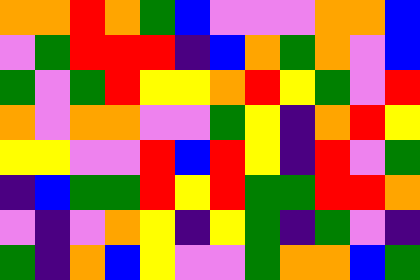[["orange", "orange", "red", "orange", "green", "blue", "violet", "violet", "violet", "orange", "orange", "blue"], ["violet", "green", "red", "red", "red", "indigo", "blue", "orange", "green", "orange", "violet", "blue"], ["green", "violet", "green", "red", "yellow", "yellow", "orange", "red", "yellow", "green", "violet", "red"], ["orange", "violet", "orange", "orange", "violet", "violet", "green", "yellow", "indigo", "orange", "red", "yellow"], ["yellow", "yellow", "violet", "violet", "red", "blue", "red", "yellow", "indigo", "red", "violet", "green"], ["indigo", "blue", "green", "green", "red", "yellow", "red", "green", "green", "red", "red", "orange"], ["violet", "indigo", "violet", "orange", "yellow", "indigo", "yellow", "green", "indigo", "green", "violet", "indigo"], ["green", "indigo", "orange", "blue", "yellow", "violet", "violet", "green", "orange", "orange", "blue", "green"]]